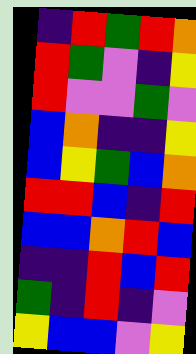[["indigo", "red", "green", "red", "orange"], ["red", "green", "violet", "indigo", "yellow"], ["red", "violet", "violet", "green", "violet"], ["blue", "orange", "indigo", "indigo", "yellow"], ["blue", "yellow", "green", "blue", "orange"], ["red", "red", "blue", "indigo", "red"], ["blue", "blue", "orange", "red", "blue"], ["indigo", "indigo", "red", "blue", "red"], ["green", "indigo", "red", "indigo", "violet"], ["yellow", "blue", "blue", "violet", "yellow"]]